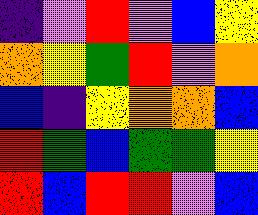[["indigo", "violet", "red", "violet", "blue", "yellow"], ["orange", "yellow", "green", "red", "violet", "orange"], ["blue", "indigo", "yellow", "orange", "orange", "blue"], ["red", "green", "blue", "green", "green", "yellow"], ["red", "blue", "red", "red", "violet", "blue"]]